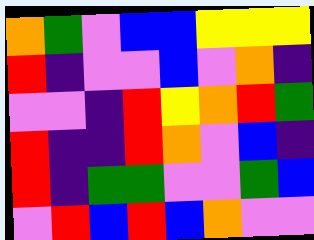[["orange", "green", "violet", "blue", "blue", "yellow", "yellow", "yellow"], ["red", "indigo", "violet", "violet", "blue", "violet", "orange", "indigo"], ["violet", "violet", "indigo", "red", "yellow", "orange", "red", "green"], ["red", "indigo", "indigo", "red", "orange", "violet", "blue", "indigo"], ["red", "indigo", "green", "green", "violet", "violet", "green", "blue"], ["violet", "red", "blue", "red", "blue", "orange", "violet", "violet"]]